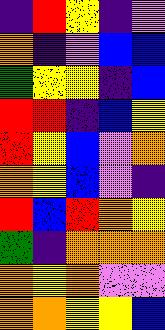[["indigo", "red", "yellow", "indigo", "violet"], ["orange", "indigo", "violet", "blue", "blue"], ["green", "yellow", "yellow", "indigo", "blue"], ["red", "red", "indigo", "blue", "yellow"], ["red", "yellow", "blue", "violet", "orange"], ["orange", "yellow", "blue", "violet", "indigo"], ["red", "blue", "red", "orange", "yellow"], ["green", "indigo", "orange", "orange", "orange"], ["orange", "yellow", "orange", "violet", "violet"], ["orange", "orange", "yellow", "yellow", "blue"]]